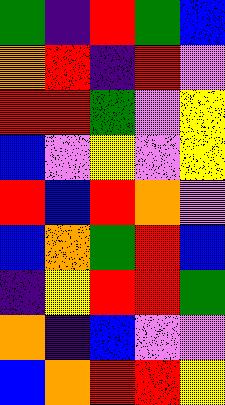[["green", "indigo", "red", "green", "blue"], ["orange", "red", "indigo", "red", "violet"], ["red", "red", "green", "violet", "yellow"], ["blue", "violet", "yellow", "violet", "yellow"], ["red", "blue", "red", "orange", "violet"], ["blue", "orange", "green", "red", "blue"], ["indigo", "yellow", "red", "red", "green"], ["orange", "indigo", "blue", "violet", "violet"], ["blue", "orange", "red", "red", "yellow"]]